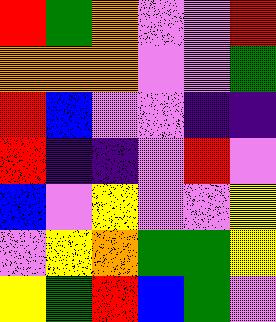[["red", "green", "orange", "violet", "violet", "red"], ["orange", "orange", "orange", "violet", "violet", "green"], ["red", "blue", "violet", "violet", "indigo", "indigo"], ["red", "indigo", "indigo", "violet", "red", "violet"], ["blue", "violet", "yellow", "violet", "violet", "yellow"], ["violet", "yellow", "orange", "green", "green", "yellow"], ["yellow", "green", "red", "blue", "green", "violet"]]